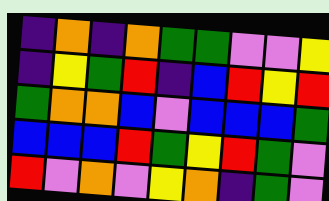[["indigo", "orange", "indigo", "orange", "green", "green", "violet", "violet", "yellow"], ["indigo", "yellow", "green", "red", "indigo", "blue", "red", "yellow", "red"], ["green", "orange", "orange", "blue", "violet", "blue", "blue", "blue", "green"], ["blue", "blue", "blue", "red", "green", "yellow", "red", "green", "violet"], ["red", "violet", "orange", "violet", "yellow", "orange", "indigo", "green", "violet"]]